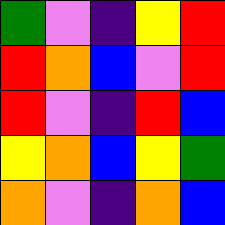[["green", "violet", "indigo", "yellow", "red"], ["red", "orange", "blue", "violet", "red"], ["red", "violet", "indigo", "red", "blue"], ["yellow", "orange", "blue", "yellow", "green"], ["orange", "violet", "indigo", "orange", "blue"]]